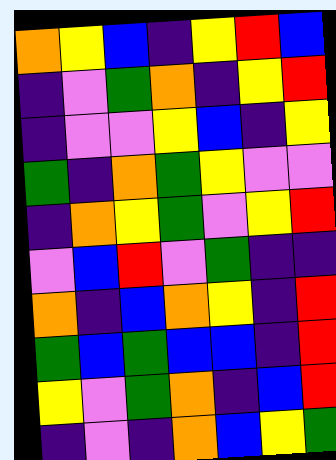[["orange", "yellow", "blue", "indigo", "yellow", "red", "blue"], ["indigo", "violet", "green", "orange", "indigo", "yellow", "red"], ["indigo", "violet", "violet", "yellow", "blue", "indigo", "yellow"], ["green", "indigo", "orange", "green", "yellow", "violet", "violet"], ["indigo", "orange", "yellow", "green", "violet", "yellow", "red"], ["violet", "blue", "red", "violet", "green", "indigo", "indigo"], ["orange", "indigo", "blue", "orange", "yellow", "indigo", "red"], ["green", "blue", "green", "blue", "blue", "indigo", "red"], ["yellow", "violet", "green", "orange", "indigo", "blue", "red"], ["indigo", "violet", "indigo", "orange", "blue", "yellow", "green"]]